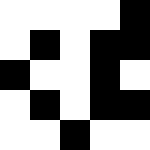[["white", "white", "white", "white", "black"], ["white", "black", "white", "black", "black"], ["black", "white", "white", "black", "white"], ["white", "black", "white", "black", "black"], ["white", "white", "black", "white", "white"]]